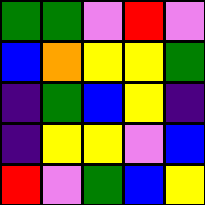[["green", "green", "violet", "red", "violet"], ["blue", "orange", "yellow", "yellow", "green"], ["indigo", "green", "blue", "yellow", "indigo"], ["indigo", "yellow", "yellow", "violet", "blue"], ["red", "violet", "green", "blue", "yellow"]]